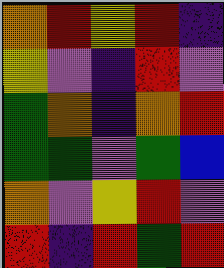[["orange", "red", "yellow", "red", "indigo"], ["yellow", "violet", "indigo", "red", "violet"], ["green", "orange", "indigo", "orange", "red"], ["green", "green", "violet", "green", "blue"], ["orange", "violet", "yellow", "red", "violet"], ["red", "indigo", "red", "green", "red"]]